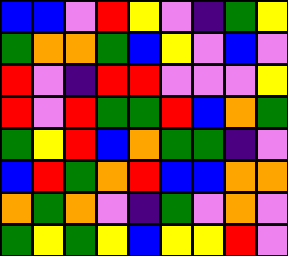[["blue", "blue", "violet", "red", "yellow", "violet", "indigo", "green", "yellow"], ["green", "orange", "orange", "green", "blue", "yellow", "violet", "blue", "violet"], ["red", "violet", "indigo", "red", "red", "violet", "violet", "violet", "yellow"], ["red", "violet", "red", "green", "green", "red", "blue", "orange", "green"], ["green", "yellow", "red", "blue", "orange", "green", "green", "indigo", "violet"], ["blue", "red", "green", "orange", "red", "blue", "blue", "orange", "orange"], ["orange", "green", "orange", "violet", "indigo", "green", "violet", "orange", "violet"], ["green", "yellow", "green", "yellow", "blue", "yellow", "yellow", "red", "violet"]]